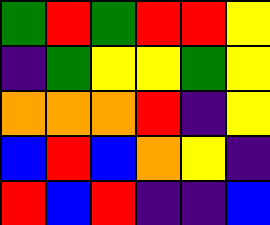[["green", "red", "green", "red", "red", "yellow"], ["indigo", "green", "yellow", "yellow", "green", "yellow"], ["orange", "orange", "orange", "red", "indigo", "yellow"], ["blue", "red", "blue", "orange", "yellow", "indigo"], ["red", "blue", "red", "indigo", "indigo", "blue"]]